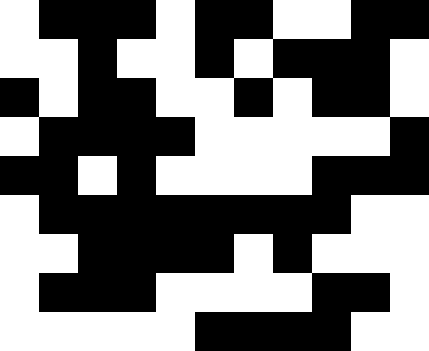[["white", "black", "black", "black", "white", "black", "black", "white", "white", "black", "black"], ["white", "white", "black", "white", "white", "black", "white", "black", "black", "black", "white"], ["black", "white", "black", "black", "white", "white", "black", "white", "black", "black", "white"], ["white", "black", "black", "black", "black", "white", "white", "white", "white", "white", "black"], ["black", "black", "white", "black", "white", "white", "white", "white", "black", "black", "black"], ["white", "black", "black", "black", "black", "black", "black", "black", "black", "white", "white"], ["white", "white", "black", "black", "black", "black", "white", "black", "white", "white", "white"], ["white", "black", "black", "black", "white", "white", "white", "white", "black", "black", "white"], ["white", "white", "white", "white", "white", "black", "black", "black", "black", "white", "white"]]